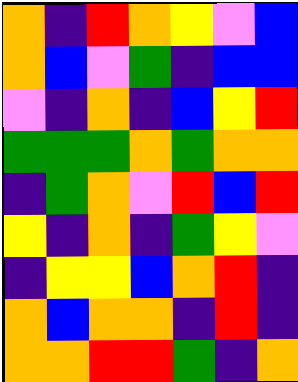[["orange", "indigo", "red", "orange", "yellow", "violet", "blue"], ["orange", "blue", "violet", "green", "indigo", "blue", "blue"], ["violet", "indigo", "orange", "indigo", "blue", "yellow", "red"], ["green", "green", "green", "orange", "green", "orange", "orange"], ["indigo", "green", "orange", "violet", "red", "blue", "red"], ["yellow", "indigo", "orange", "indigo", "green", "yellow", "violet"], ["indigo", "yellow", "yellow", "blue", "orange", "red", "indigo"], ["orange", "blue", "orange", "orange", "indigo", "red", "indigo"], ["orange", "orange", "red", "red", "green", "indigo", "orange"]]